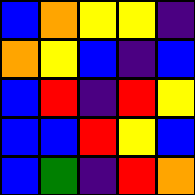[["blue", "orange", "yellow", "yellow", "indigo"], ["orange", "yellow", "blue", "indigo", "blue"], ["blue", "red", "indigo", "red", "yellow"], ["blue", "blue", "red", "yellow", "blue"], ["blue", "green", "indigo", "red", "orange"]]